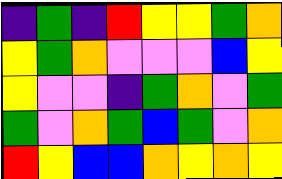[["indigo", "green", "indigo", "red", "yellow", "yellow", "green", "orange"], ["yellow", "green", "orange", "violet", "violet", "violet", "blue", "yellow"], ["yellow", "violet", "violet", "indigo", "green", "orange", "violet", "green"], ["green", "violet", "orange", "green", "blue", "green", "violet", "orange"], ["red", "yellow", "blue", "blue", "orange", "yellow", "orange", "yellow"]]